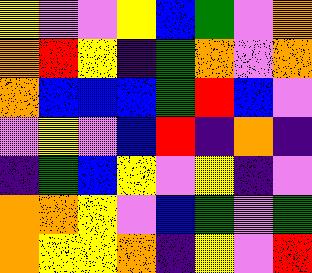[["yellow", "violet", "violet", "yellow", "blue", "green", "violet", "orange"], ["orange", "red", "yellow", "indigo", "green", "orange", "violet", "orange"], ["orange", "blue", "blue", "blue", "green", "red", "blue", "violet"], ["violet", "yellow", "violet", "blue", "red", "indigo", "orange", "indigo"], ["indigo", "green", "blue", "yellow", "violet", "yellow", "indigo", "violet"], ["orange", "orange", "yellow", "violet", "blue", "green", "violet", "green"], ["orange", "yellow", "yellow", "orange", "indigo", "yellow", "violet", "red"]]